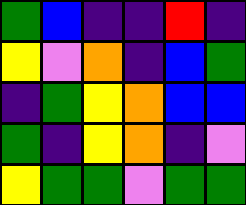[["green", "blue", "indigo", "indigo", "red", "indigo"], ["yellow", "violet", "orange", "indigo", "blue", "green"], ["indigo", "green", "yellow", "orange", "blue", "blue"], ["green", "indigo", "yellow", "orange", "indigo", "violet"], ["yellow", "green", "green", "violet", "green", "green"]]